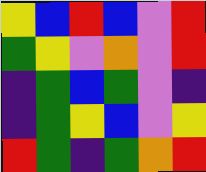[["yellow", "blue", "red", "blue", "violet", "red"], ["green", "yellow", "violet", "orange", "violet", "red"], ["indigo", "green", "blue", "green", "violet", "indigo"], ["indigo", "green", "yellow", "blue", "violet", "yellow"], ["red", "green", "indigo", "green", "orange", "red"]]